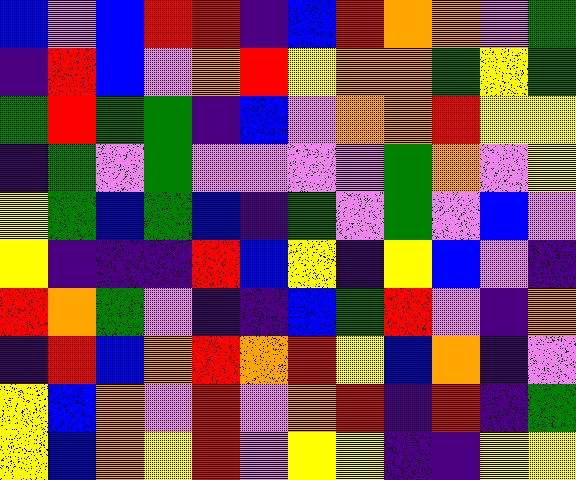[["blue", "violet", "blue", "red", "red", "indigo", "blue", "red", "orange", "orange", "violet", "green"], ["indigo", "red", "blue", "violet", "orange", "red", "yellow", "orange", "orange", "green", "yellow", "green"], ["green", "red", "green", "green", "indigo", "blue", "violet", "orange", "orange", "red", "yellow", "yellow"], ["indigo", "green", "violet", "green", "violet", "violet", "violet", "violet", "green", "orange", "violet", "yellow"], ["yellow", "green", "blue", "green", "blue", "indigo", "green", "violet", "green", "violet", "blue", "violet"], ["yellow", "indigo", "indigo", "indigo", "red", "blue", "yellow", "indigo", "yellow", "blue", "violet", "indigo"], ["red", "orange", "green", "violet", "indigo", "indigo", "blue", "green", "red", "violet", "indigo", "orange"], ["indigo", "red", "blue", "orange", "red", "orange", "red", "yellow", "blue", "orange", "indigo", "violet"], ["yellow", "blue", "orange", "violet", "red", "violet", "orange", "red", "indigo", "red", "indigo", "green"], ["yellow", "blue", "orange", "yellow", "red", "violet", "yellow", "yellow", "indigo", "indigo", "yellow", "yellow"]]